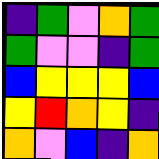[["indigo", "green", "violet", "orange", "green"], ["green", "violet", "violet", "indigo", "green"], ["blue", "yellow", "yellow", "yellow", "blue"], ["yellow", "red", "orange", "yellow", "indigo"], ["orange", "violet", "blue", "indigo", "orange"]]